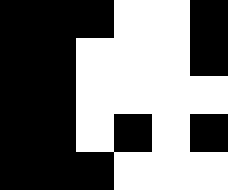[["black", "black", "black", "white", "white", "black"], ["black", "black", "white", "white", "white", "black"], ["black", "black", "white", "white", "white", "white"], ["black", "black", "white", "black", "white", "black"], ["black", "black", "black", "white", "white", "white"]]